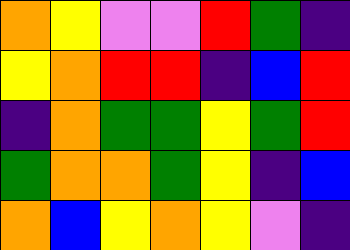[["orange", "yellow", "violet", "violet", "red", "green", "indigo"], ["yellow", "orange", "red", "red", "indigo", "blue", "red"], ["indigo", "orange", "green", "green", "yellow", "green", "red"], ["green", "orange", "orange", "green", "yellow", "indigo", "blue"], ["orange", "blue", "yellow", "orange", "yellow", "violet", "indigo"]]